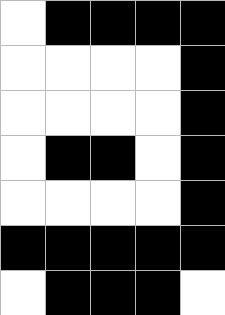[["white", "black", "black", "black", "black"], ["white", "white", "white", "white", "black"], ["white", "white", "white", "white", "black"], ["white", "black", "black", "white", "black"], ["white", "white", "white", "white", "black"], ["black", "black", "black", "black", "black"], ["white", "black", "black", "black", "white"]]